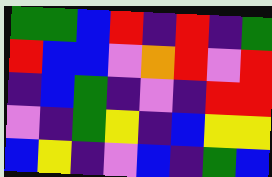[["green", "green", "blue", "red", "indigo", "red", "indigo", "green"], ["red", "blue", "blue", "violet", "orange", "red", "violet", "red"], ["indigo", "blue", "green", "indigo", "violet", "indigo", "red", "red"], ["violet", "indigo", "green", "yellow", "indigo", "blue", "yellow", "yellow"], ["blue", "yellow", "indigo", "violet", "blue", "indigo", "green", "blue"]]